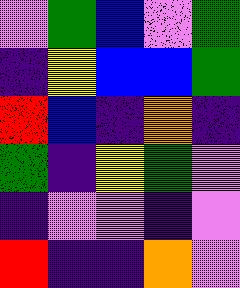[["violet", "green", "blue", "violet", "green"], ["indigo", "yellow", "blue", "blue", "green"], ["red", "blue", "indigo", "orange", "indigo"], ["green", "indigo", "yellow", "green", "violet"], ["indigo", "violet", "violet", "indigo", "violet"], ["red", "indigo", "indigo", "orange", "violet"]]